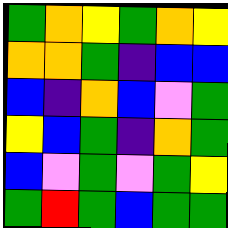[["green", "orange", "yellow", "green", "orange", "yellow"], ["orange", "orange", "green", "indigo", "blue", "blue"], ["blue", "indigo", "orange", "blue", "violet", "green"], ["yellow", "blue", "green", "indigo", "orange", "green"], ["blue", "violet", "green", "violet", "green", "yellow"], ["green", "red", "green", "blue", "green", "green"]]